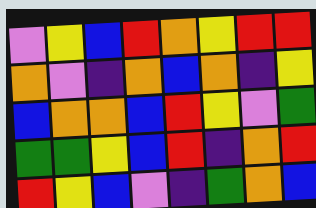[["violet", "yellow", "blue", "red", "orange", "yellow", "red", "red"], ["orange", "violet", "indigo", "orange", "blue", "orange", "indigo", "yellow"], ["blue", "orange", "orange", "blue", "red", "yellow", "violet", "green"], ["green", "green", "yellow", "blue", "red", "indigo", "orange", "red"], ["red", "yellow", "blue", "violet", "indigo", "green", "orange", "blue"]]